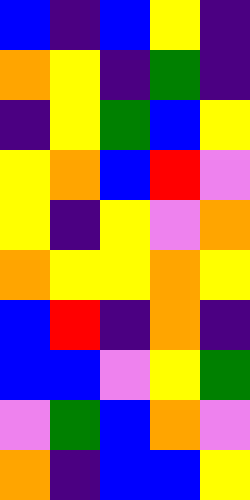[["blue", "indigo", "blue", "yellow", "indigo"], ["orange", "yellow", "indigo", "green", "indigo"], ["indigo", "yellow", "green", "blue", "yellow"], ["yellow", "orange", "blue", "red", "violet"], ["yellow", "indigo", "yellow", "violet", "orange"], ["orange", "yellow", "yellow", "orange", "yellow"], ["blue", "red", "indigo", "orange", "indigo"], ["blue", "blue", "violet", "yellow", "green"], ["violet", "green", "blue", "orange", "violet"], ["orange", "indigo", "blue", "blue", "yellow"]]